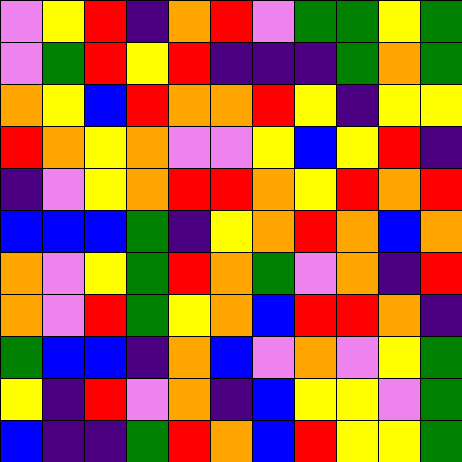[["violet", "yellow", "red", "indigo", "orange", "red", "violet", "green", "green", "yellow", "green"], ["violet", "green", "red", "yellow", "red", "indigo", "indigo", "indigo", "green", "orange", "green"], ["orange", "yellow", "blue", "red", "orange", "orange", "red", "yellow", "indigo", "yellow", "yellow"], ["red", "orange", "yellow", "orange", "violet", "violet", "yellow", "blue", "yellow", "red", "indigo"], ["indigo", "violet", "yellow", "orange", "red", "red", "orange", "yellow", "red", "orange", "red"], ["blue", "blue", "blue", "green", "indigo", "yellow", "orange", "red", "orange", "blue", "orange"], ["orange", "violet", "yellow", "green", "red", "orange", "green", "violet", "orange", "indigo", "red"], ["orange", "violet", "red", "green", "yellow", "orange", "blue", "red", "red", "orange", "indigo"], ["green", "blue", "blue", "indigo", "orange", "blue", "violet", "orange", "violet", "yellow", "green"], ["yellow", "indigo", "red", "violet", "orange", "indigo", "blue", "yellow", "yellow", "violet", "green"], ["blue", "indigo", "indigo", "green", "red", "orange", "blue", "red", "yellow", "yellow", "green"]]